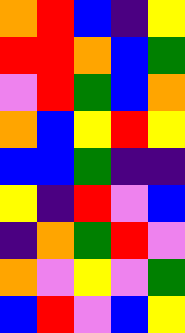[["orange", "red", "blue", "indigo", "yellow"], ["red", "red", "orange", "blue", "green"], ["violet", "red", "green", "blue", "orange"], ["orange", "blue", "yellow", "red", "yellow"], ["blue", "blue", "green", "indigo", "indigo"], ["yellow", "indigo", "red", "violet", "blue"], ["indigo", "orange", "green", "red", "violet"], ["orange", "violet", "yellow", "violet", "green"], ["blue", "red", "violet", "blue", "yellow"]]